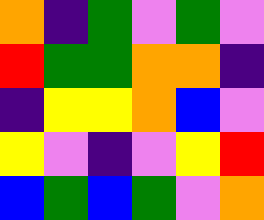[["orange", "indigo", "green", "violet", "green", "violet"], ["red", "green", "green", "orange", "orange", "indigo"], ["indigo", "yellow", "yellow", "orange", "blue", "violet"], ["yellow", "violet", "indigo", "violet", "yellow", "red"], ["blue", "green", "blue", "green", "violet", "orange"]]